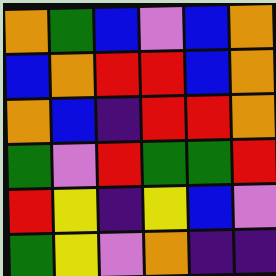[["orange", "green", "blue", "violet", "blue", "orange"], ["blue", "orange", "red", "red", "blue", "orange"], ["orange", "blue", "indigo", "red", "red", "orange"], ["green", "violet", "red", "green", "green", "red"], ["red", "yellow", "indigo", "yellow", "blue", "violet"], ["green", "yellow", "violet", "orange", "indigo", "indigo"]]